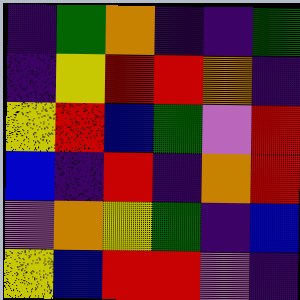[["indigo", "green", "orange", "indigo", "indigo", "green"], ["indigo", "yellow", "red", "red", "orange", "indigo"], ["yellow", "red", "blue", "green", "violet", "red"], ["blue", "indigo", "red", "indigo", "orange", "red"], ["violet", "orange", "yellow", "green", "indigo", "blue"], ["yellow", "blue", "red", "red", "violet", "indigo"]]